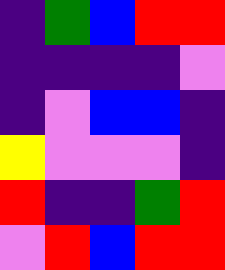[["indigo", "green", "blue", "red", "red"], ["indigo", "indigo", "indigo", "indigo", "violet"], ["indigo", "violet", "blue", "blue", "indigo"], ["yellow", "violet", "violet", "violet", "indigo"], ["red", "indigo", "indigo", "green", "red"], ["violet", "red", "blue", "red", "red"]]